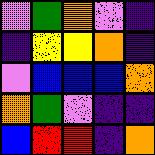[["violet", "green", "orange", "violet", "indigo"], ["indigo", "yellow", "yellow", "orange", "indigo"], ["violet", "blue", "blue", "blue", "orange"], ["orange", "green", "violet", "indigo", "indigo"], ["blue", "red", "red", "indigo", "orange"]]